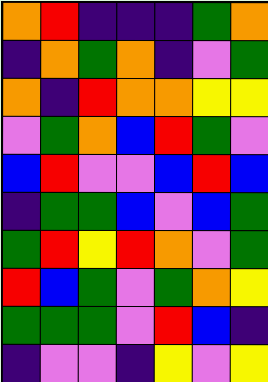[["orange", "red", "indigo", "indigo", "indigo", "green", "orange"], ["indigo", "orange", "green", "orange", "indigo", "violet", "green"], ["orange", "indigo", "red", "orange", "orange", "yellow", "yellow"], ["violet", "green", "orange", "blue", "red", "green", "violet"], ["blue", "red", "violet", "violet", "blue", "red", "blue"], ["indigo", "green", "green", "blue", "violet", "blue", "green"], ["green", "red", "yellow", "red", "orange", "violet", "green"], ["red", "blue", "green", "violet", "green", "orange", "yellow"], ["green", "green", "green", "violet", "red", "blue", "indigo"], ["indigo", "violet", "violet", "indigo", "yellow", "violet", "yellow"]]